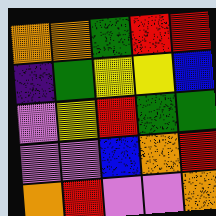[["orange", "orange", "green", "red", "red"], ["indigo", "green", "yellow", "yellow", "blue"], ["violet", "yellow", "red", "green", "green"], ["violet", "violet", "blue", "orange", "red"], ["orange", "red", "violet", "violet", "orange"]]